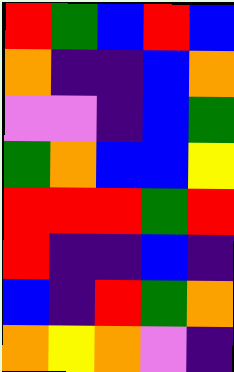[["red", "green", "blue", "red", "blue"], ["orange", "indigo", "indigo", "blue", "orange"], ["violet", "violet", "indigo", "blue", "green"], ["green", "orange", "blue", "blue", "yellow"], ["red", "red", "red", "green", "red"], ["red", "indigo", "indigo", "blue", "indigo"], ["blue", "indigo", "red", "green", "orange"], ["orange", "yellow", "orange", "violet", "indigo"]]